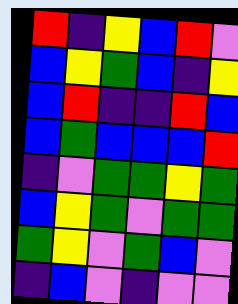[["red", "indigo", "yellow", "blue", "red", "violet"], ["blue", "yellow", "green", "blue", "indigo", "yellow"], ["blue", "red", "indigo", "indigo", "red", "blue"], ["blue", "green", "blue", "blue", "blue", "red"], ["indigo", "violet", "green", "green", "yellow", "green"], ["blue", "yellow", "green", "violet", "green", "green"], ["green", "yellow", "violet", "green", "blue", "violet"], ["indigo", "blue", "violet", "indigo", "violet", "violet"]]